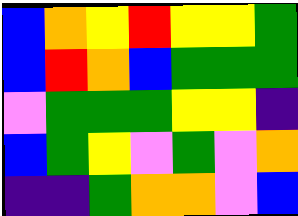[["blue", "orange", "yellow", "red", "yellow", "yellow", "green"], ["blue", "red", "orange", "blue", "green", "green", "green"], ["violet", "green", "green", "green", "yellow", "yellow", "indigo"], ["blue", "green", "yellow", "violet", "green", "violet", "orange"], ["indigo", "indigo", "green", "orange", "orange", "violet", "blue"]]